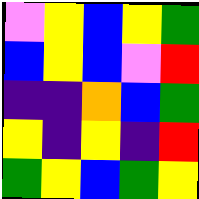[["violet", "yellow", "blue", "yellow", "green"], ["blue", "yellow", "blue", "violet", "red"], ["indigo", "indigo", "orange", "blue", "green"], ["yellow", "indigo", "yellow", "indigo", "red"], ["green", "yellow", "blue", "green", "yellow"]]